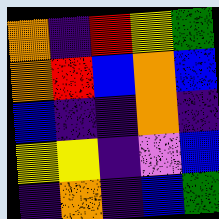[["orange", "indigo", "red", "yellow", "green"], ["orange", "red", "blue", "orange", "blue"], ["blue", "indigo", "indigo", "orange", "indigo"], ["yellow", "yellow", "indigo", "violet", "blue"], ["indigo", "orange", "indigo", "blue", "green"]]